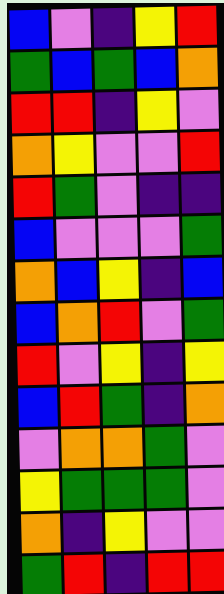[["blue", "violet", "indigo", "yellow", "red"], ["green", "blue", "green", "blue", "orange"], ["red", "red", "indigo", "yellow", "violet"], ["orange", "yellow", "violet", "violet", "red"], ["red", "green", "violet", "indigo", "indigo"], ["blue", "violet", "violet", "violet", "green"], ["orange", "blue", "yellow", "indigo", "blue"], ["blue", "orange", "red", "violet", "green"], ["red", "violet", "yellow", "indigo", "yellow"], ["blue", "red", "green", "indigo", "orange"], ["violet", "orange", "orange", "green", "violet"], ["yellow", "green", "green", "green", "violet"], ["orange", "indigo", "yellow", "violet", "violet"], ["green", "red", "indigo", "red", "red"]]